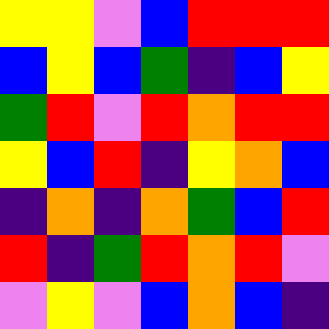[["yellow", "yellow", "violet", "blue", "red", "red", "red"], ["blue", "yellow", "blue", "green", "indigo", "blue", "yellow"], ["green", "red", "violet", "red", "orange", "red", "red"], ["yellow", "blue", "red", "indigo", "yellow", "orange", "blue"], ["indigo", "orange", "indigo", "orange", "green", "blue", "red"], ["red", "indigo", "green", "red", "orange", "red", "violet"], ["violet", "yellow", "violet", "blue", "orange", "blue", "indigo"]]